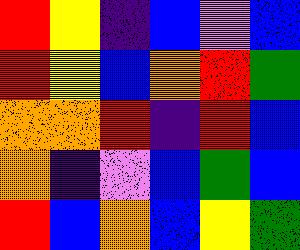[["red", "yellow", "indigo", "blue", "violet", "blue"], ["red", "yellow", "blue", "orange", "red", "green"], ["orange", "orange", "red", "indigo", "red", "blue"], ["orange", "indigo", "violet", "blue", "green", "blue"], ["red", "blue", "orange", "blue", "yellow", "green"]]